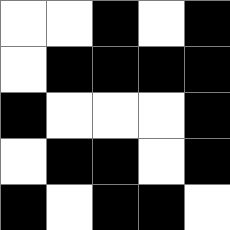[["white", "white", "black", "white", "black"], ["white", "black", "black", "black", "black"], ["black", "white", "white", "white", "black"], ["white", "black", "black", "white", "black"], ["black", "white", "black", "black", "white"]]